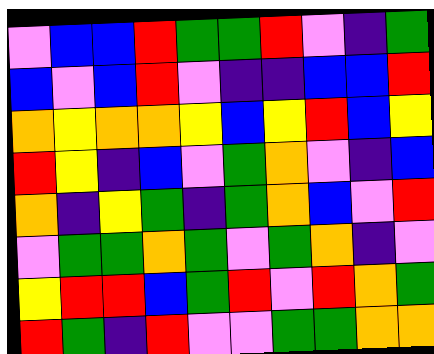[["violet", "blue", "blue", "red", "green", "green", "red", "violet", "indigo", "green"], ["blue", "violet", "blue", "red", "violet", "indigo", "indigo", "blue", "blue", "red"], ["orange", "yellow", "orange", "orange", "yellow", "blue", "yellow", "red", "blue", "yellow"], ["red", "yellow", "indigo", "blue", "violet", "green", "orange", "violet", "indigo", "blue"], ["orange", "indigo", "yellow", "green", "indigo", "green", "orange", "blue", "violet", "red"], ["violet", "green", "green", "orange", "green", "violet", "green", "orange", "indigo", "violet"], ["yellow", "red", "red", "blue", "green", "red", "violet", "red", "orange", "green"], ["red", "green", "indigo", "red", "violet", "violet", "green", "green", "orange", "orange"]]